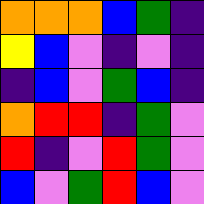[["orange", "orange", "orange", "blue", "green", "indigo"], ["yellow", "blue", "violet", "indigo", "violet", "indigo"], ["indigo", "blue", "violet", "green", "blue", "indigo"], ["orange", "red", "red", "indigo", "green", "violet"], ["red", "indigo", "violet", "red", "green", "violet"], ["blue", "violet", "green", "red", "blue", "violet"]]